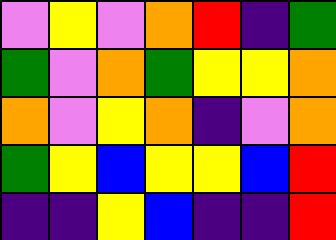[["violet", "yellow", "violet", "orange", "red", "indigo", "green"], ["green", "violet", "orange", "green", "yellow", "yellow", "orange"], ["orange", "violet", "yellow", "orange", "indigo", "violet", "orange"], ["green", "yellow", "blue", "yellow", "yellow", "blue", "red"], ["indigo", "indigo", "yellow", "blue", "indigo", "indigo", "red"]]